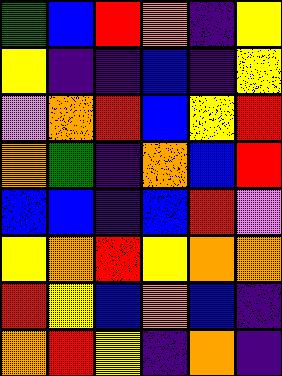[["green", "blue", "red", "orange", "indigo", "yellow"], ["yellow", "indigo", "indigo", "blue", "indigo", "yellow"], ["violet", "orange", "red", "blue", "yellow", "red"], ["orange", "green", "indigo", "orange", "blue", "red"], ["blue", "blue", "indigo", "blue", "red", "violet"], ["yellow", "orange", "red", "yellow", "orange", "orange"], ["red", "yellow", "blue", "orange", "blue", "indigo"], ["orange", "red", "yellow", "indigo", "orange", "indigo"]]